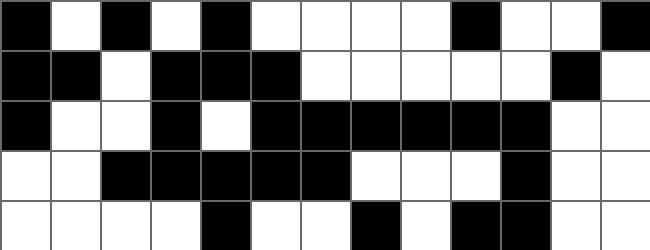[["black", "white", "black", "white", "black", "white", "white", "white", "white", "black", "white", "white", "black"], ["black", "black", "white", "black", "black", "black", "white", "white", "white", "white", "white", "black", "white"], ["black", "white", "white", "black", "white", "black", "black", "black", "black", "black", "black", "white", "white"], ["white", "white", "black", "black", "black", "black", "black", "white", "white", "white", "black", "white", "white"], ["white", "white", "white", "white", "black", "white", "white", "black", "white", "black", "black", "white", "white"]]